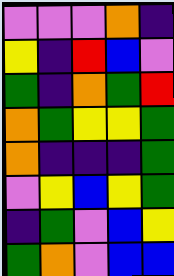[["violet", "violet", "violet", "orange", "indigo"], ["yellow", "indigo", "red", "blue", "violet"], ["green", "indigo", "orange", "green", "red"], ["orange", "green", "yellow", "yellow", "green"], ["orange", "indigo", "indigo", "indigo", "green"], ["violet", "yellow", "blue", "yellow", "green"], ["indigo", "green", "violet", "blue", "yellow"], ["green", "orange", "violet", "blue", "blue"]]